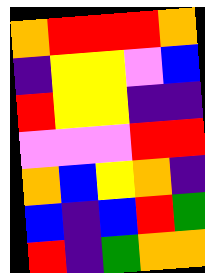[["orange", "red", "red", "red", "orange"], ["indigo", "yellow", "yellow", "violet", "blue"], ["red", "yellow", "yellow", "indigo", "indigo"], ["violet", "violet", "violet", "red", "red"], ["orange", "blue", "yellow", "orange", "indigo"], ["blue", "indigo", "blue", "red", "green"], ["red", "indigo", "green", "orange", "orange"]]